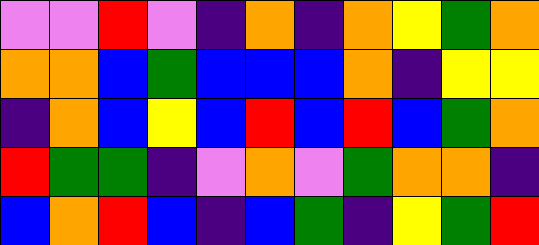[["violet", "violet", "red", "violet", "indigo", "orange", "indigo", "orange", "yellow", "green", "orange"], ["orange", "orange", "blue", "green", "blue", "blue", "blue", "orange", "indigo", "yellow", "yellow"], ["indigo", "orange", "blue", "yellow", "blue", "red", "blue", "red", "blue", "green", "orange"], ["red", "green", "green", "indigo", "violet", "orange", "violet", "green", "orange", "orange", "indigo"], ["blue", "orange", "red", "blue", "indigo", "blue", "green", "indigo", "yellow", "green", "red"]]